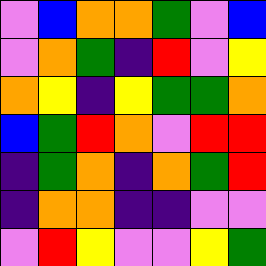[["violet", "blue", "orange", "orange", "green", "violet", "blue"], ["violet", "orange", "green", "indigo", "red", "violet", "yellow"], ["orange", "yellow", "indigo", "yellow", "green", "green", "orange"], ["blue", "green", "red", "orange", "violet", "red", "red"], ["indigo", "green", "orange", "indigo", "orange", "green", "red"], ["indigo", "orange", "orange", "indigo", "indigo", "violet", "violet"], ["violet", "red", "yellow", "violet", "violet", "yellow", "green"]]